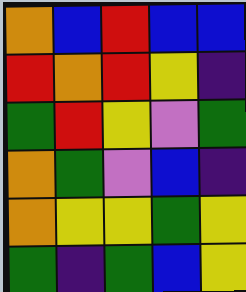[["orange", "blue", "red", "blue", "blue"], ["red", "orange", "red", "yellow", "indigo"], ["green", "red", "yellow", "violet", "green"], ["orange", "green", "violet", "blue", "indigo"], ["orange", "yellow", "yellow", "green", "yellow"], ["green", "indigo", "green", "blue", "yellow"]]